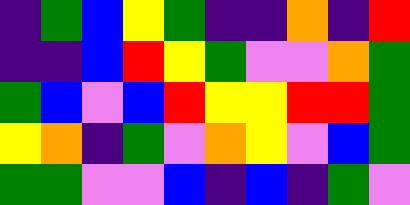[["indigo", "green", "blue", "yellow", "green", "indigo", "indigo", "orange", "indigo", "red"], ["indigo", "indigo", "blue", "red", "yellow", "green", "violet", "violet", "orange", "green"], ["green", "blue", "violet", "blue", "red", "yellow", "yellow", "red", "red", "green"], ["yellow", "orange", "indigo", "green", "violet", "orange", "yellow", "violet", "blue", "green"], ["green", "green", "violet", "violet", "blue", "indigo", "blue", "indigo", "green", "violet"]]